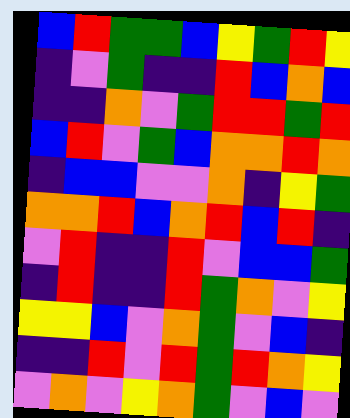[["blue", "red", "green", "green", "blue", "yellow", "green", "red", "yellow"], ["indigo", "violet", "green", "indigo", "indigo", "red", "blue", "orange", "blue"], ["indigo", "indigo", "orange", "violet", "green", "red", "red", "green", "red"], ["blue", "red", "violet", "green", "blue", "orange", "orange", "red", "orange"], ["indigo", "blue", "blue", "violet", "violet", "orange", "indigo", "yellow", "green"], ["orange", "orange", "red", "blue", "orange", "red", "blue", "red", "indigo"], ["violet", "red", "indigo", "indigo", "red", "violet", "blue", "blue", "green"], ["indigo", "red", "indigo", "indigo", "red", "green", "orange", "violet", "yellow"], ["yellow", "yellow", "blue", "violet", "orange", "green", "violet", "blue", "indigo"], ["indigo", "indigo", "red", "violet", "red", "green", "red", "orange", "yellow"], ["violet", "orange", "violet", "yellow", "orange", "green", "violet", "blue", "violet"]]